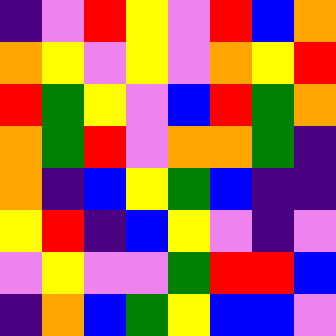[["indigo", "violet", "red", "yellow", "violet", "red", "blue", "orange"], ["orange", "yellow", "violet", "yellow", "violet", "orange", "yellow", "red"], ["red", "green", "yellow", "violet", "blue", "red", "green", "orange"], ["orange", "green", "red", "violet", "orange", "orange", "green", "indigo"], ["orange", "indigo", "blue", "yellow", "green", "blue", "indigo", "indigo"], ["yellow", "red", "indigo", "blue", "yellow", "violet", "indigo", "violet"], ["violet", "yellow", "violet", "violet", "green", "red", "red", "blue"], ["indigo", "orange", "blue", "green", "yellow", "blue", "blue", "violet"]]